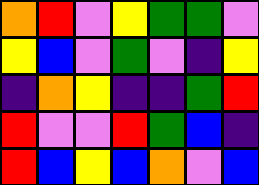[["orange", "red", "violet", "yellow", "green", "green", "violet"], ["yellow", "blue", "violet", "green", "violet", "indigo", "yellow"], ["indigo", "orange", "yellow", "indigo", "indigo", "green", "red"], ["red", "violet", "violet", "red", "green", "blue", "indigo"], ["red", "blue", "yellow", "blue", "orange", "violet", "blue"]]